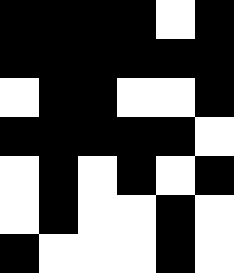[["black", "black", "black", "black", "white", "black"], ["black", "black", "black", "black", "black", "black"], ["white", "black", "black", "white", "white", "black"], ["black", "black", "black", "black", "black", "white"], ["white", "black", "white", "black", "white", "black"], ["white", "black", "white", "white", "black", "white"], ["black", "white", "white", "white", "black", "white"]]